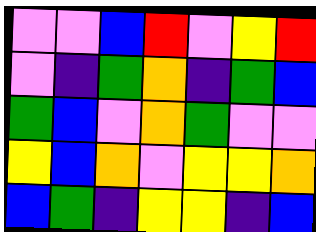[["violet", "violet", "blue", "red", "violet", "yellow", "red"], ["violet", "indigo", "green", "orange", "indigo", "green", "blue"], ["green", "blue", "violet", "orange", "green", "violet", "violet"], ["yellow", "blue", "orange", "violet", "yellow", "yellow", "orange"], ["blue", "green", "indigo", "yellow", "yellow", "indigo", "blue"]]